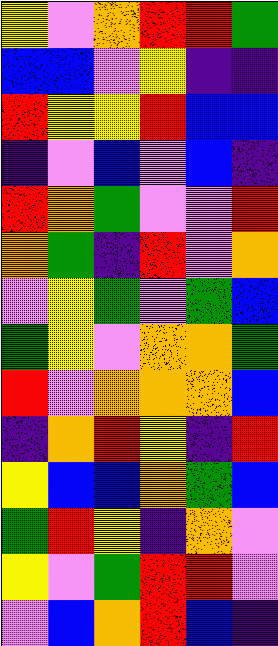[["yellow", "violet", "orange", "red", "red", "green"], ["blue", "blue", "violet", "yellow", "indigo", "indigo"], ["red", "yellow", "yellow", "red", "blue", "blue"], ["indigo", "violet", "blue", "violet", "blue", "indigo"], ["red", "orange", "green", "violet", "violet", "red"], ["orange", "green", "indigo", "red", "violet", "orange"], ["violet", "yellow", "green", "violet", "green", "blue"], ["green", "yellow", "violet", "orange", "orange", "green"], ["red", "violet", "orange", "orange", "orange", "blue"], ["indigo", "orange", "red", "yellow", "indigo", "red"], ["yellow", "blue", "blue", "orange", "green", "blue"], ["green", "red", "yellow", "indigo", "orange", "violet"], ["yellow", "violet", "green", "red", "red", "violet"], ["violet", "blue", "orange", "red", "blue", "indigo"]]